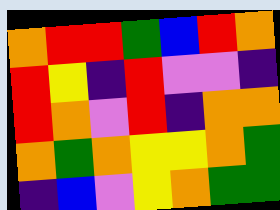[["orange", "red", "red", "green", "blue", "red", "orange"], ["red", "yellow", "indigo", "red", "violet", "violet", "indigo"], ["red", "orange", "violet", "red", "indigo", "orange", "orange"], ["orange", "green", "orange", "yellow", "yellow", "orange", "green"], ["indigo", "blue", "violet", "yellow", "orange", "green", "green"]]